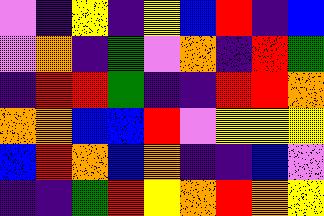[["violet", "indigo", "yellow", "indigo", "yellow", "blue", "red", "indigo", "blue"], ["violet", "orange", "indigo", "green", "violet", "orange", "indigo", "red", "green"], ["indigo", "red", "red", "green", "indigo", "indigo", "red", "red", "orange"], ["orange", "orange", "blue", "blue", "red", "violet", "yellow", "yellow", "yellow"], ["blue", "red", "orange", "blue", "orange", "indigo", "indigo", "blue", "violet"], ["indigo", "indigo", "green", "red", "yellow", "orange", "red", "orange", "yellow"]]